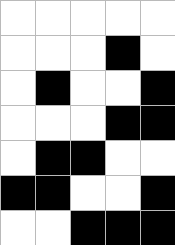[["white", "white", "white", "white", "white"], ["white", "white", "white", "black", "white"], ["white", "black", "white", "white", "black"], ["white", "white", "white", "black", "black"], ["white", "black", "black", "white", "white"], ["black", "black", "white", "white", "black"], ["white", "white", "black", "black", "black"]]